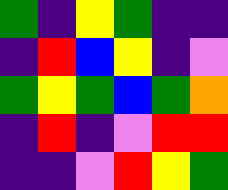[["green", "indigo", "yellow", "green", "indigo", "indigo"], ["indigo", "red", "blue", "yellow", "indigo", "violet"], ["green", "yellow", "green", "blue", "green", "orange"], ["indigo", "red", "indigo", "violet", "red", "red"], ["indigo", "indigo", "violet", "red", "yellow", "green"]]